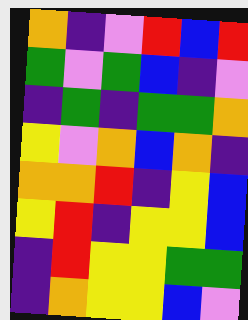[["orange", "indigo", "violet", "red", "blue", "red"], ["green", "violet", "green", "blue", "indigo", "violet"], ["indigo", "green", "indigo", "green", "green", "orange"], ["yellow", "violet", "orange", "blue", "orange", "indigo"], ["orange", "orange", "red", "indigo", "yellow", "blue"], ["yellow", "red", "indigo", "yellow", "yellow", "blue"], ["indigo", "red", "yellow", "yellow", "green", "green"], ["indigo", "orange", "yellow", "yellow", "blue", "violet"]]